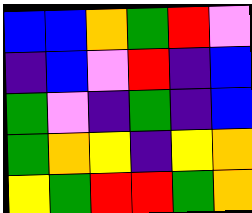[["blue", "blue", "orange", "green", "red", "violet"], ["indigo", "blue", "violet", "red", "indigo", "blue"], ["green", "violet", "indigo", "green", "indigo", "blue"], ["green", "orange", "yellow", "indigo", "yellow", "orange"], ["yellow", "green", "red", "red", "green", "orange"]]